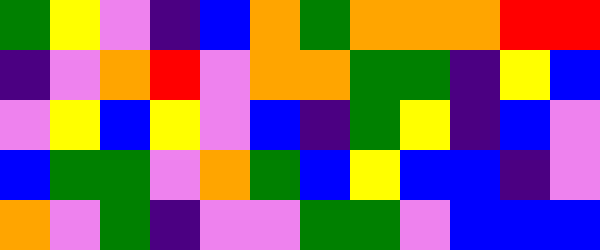[["green", "yellow", "violet", "indigo", "blue", "orange", "green", "orange", "orange", "orange", "red", "red"], ["indigo", "violet", "orange", "red", "violet", "orange", "orange", "green", "green", "indigo", "yellow", "blue"], ["violet", "yellow", "blue", "yellow", "violet", "blue", "indigo", "green", "yellow", "indigo", "blue", "violet"], ["blue", "green", "green", "violet", "orange", "green", "blue", "yellow", "blue", "blue", "indigo", "violet"], ["orange", "violet", "green", "indigo", "violet", "violet", "green", "green", "violet", "blue", "blue", "blue"]]